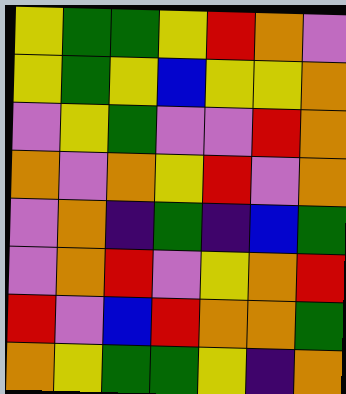[["yellow", "green", "green", "yellow", "red", "orange", "violet"], ["yellow", "green", "yellow", "blue", "yellow", "yellow", "orange"], ["violet", "yellow", "green", "violet", "violet", "red", "orange"], ["orange", "violet", "orange", "yellow", "red", "violet", "orange"], ["violet", "orange", "indigo", "green", "indigo", "blue", "green"], ["violet", "orange", "red", "violet", "yellow", "orange", "red"], ["red", "violet", "blue", "red", "orange", "orange", "green"], ["orange", "yellow", "green", "green", "yellow", "indigo", "orange"]]